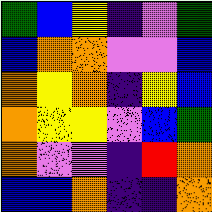[["green", "blue", "yellow", "indigo", "violet", "green"], ["blue", "orange", "orange", "violet", "violet", "blue"], ["orange", "yellow", "orange", "indigo", "yellow", "blue"], ["orange", "yellow", "yellow", "violet", "blue", "green"], ["orange", "violet", "violet", "indigo", "red", "orange"], ["blue", "blue", "orange", "indigo", "indigo", "orange"]]